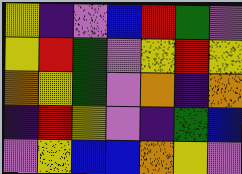[["yellow", "indigo", "violet", "blue", "red", "green", "violet"], ["yellow", "red", "green", "violet", "yellow", "red", "yellow"], ["orange", "yellow", "green", "violet", "orange", "indigo", "orange"], ["indigo", "red", "yellow", "violet", "indigo", "green", "blue"], ["violet", "yellow", "blue", "blue", "orange", "yellow", "violet"]]